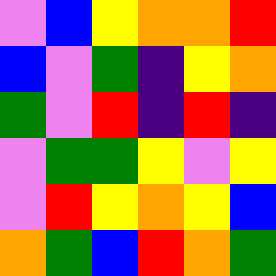[["violet", "blue", "yellow", "orange", "orange", "red"], ["blue", "violet", "green", "indigo", "yellow", "orange"], ["green", "violet", "red", "indigo", "red", "indigo"], ["violet", "green", "green", "yellow", "violet", "yellow"], ["violet", "red", "yellow", "orange", "yellow", "blue"], ["orange", "green", "blue", "red", "orange", "green"]]